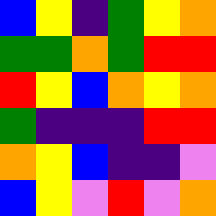[["blue", "yellow", "indigo", "green", "yellow", "orange"], ["green", "green", "orange", "green", "red", "red"], ["red", "yellow", "blue", "orange", "yellow", "orange"], ["green", "indigo", "indigo", "indigo", "red", "red"], ["orange", "yellow", "blue", "indigo", "indigo", "violet"], ["blue", "yellow", "violet", "red", "violet", "orange"]]